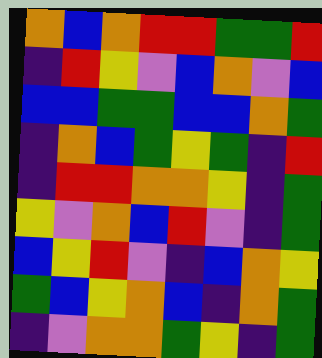[["orange", "blue", "orange", "red", "red", "green", "green", "red"], ["indigo", "red", "yellow", "violet", "blue", "orange", "violet", "blue"], ["blue", "blue", "green", "green", "blue", "blue", "orange", "green"], ["indigo", "orange", "blue", "green", "yellow", "green", "indigo", "red"], ["indigo", "red", "red", "orange", "orange", "yellow", "indigo", "green"], ["yellow", "violet", "orange", "blue", "red", "violet", "indigo", "green"], ["blue", "yellow", "red", "violet", "indigo", "blue", "orange", "yellow"], ["green", "blue", "yellow", "orange", "blue", "indigo", "orange", "green"], ["indigo", "violet", "orange", "orange", "green", "yellow", "indigo", "green"]]